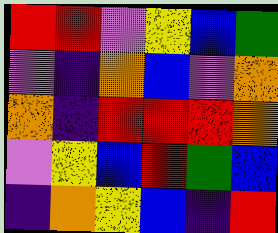[["red", "red", "violet", "yellow", "blue", "green"], ["violet", "indigo", "orange", "blue", "violet", "orange"], ["orange", "indigo", "red", "red", "red", "orange"], ["violet", "yellow", "blue", "red", "green", "blue"], ["indigo", "orange", "yellow", "blue", "indigo", "red"]]